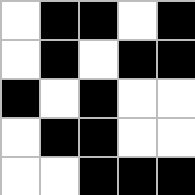[["white", "black", "black", "white", "black"], ["white", "black", "white", "black", "black"], ["black", "white", "black", "white", "white"], ["white", "black", "black", "white", "white"], ["white", "white", "black", "black", "black"]]